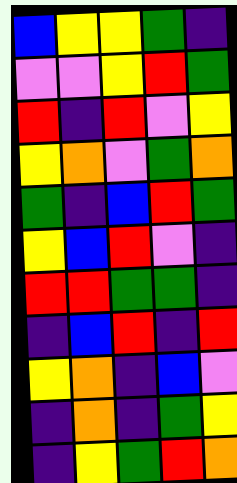[["blue", "yellow", "yellow", "green", "indigo"], ["violet", "violet", "yellow", "red", "green"], ["red", "indigo", "red", "violet", "yellow"], ["yellow", "orange", "violet", "green", "orange"], ["green", "indigo", "blue", "red", "green"], ["yellow", "blue", "red", "violet", "indigo"], ["red", "red", "green", "green", "indigo"], ["indigo", "blue", "red", "indigo", "red"], ["yellow", "orange", "indigo", "blue", "violet"], ["indigo", "orange", "indigo", "green", "yellow"], ["indigo", "yellow", "green", "red", "orange"]]